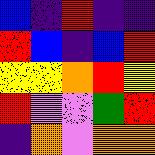[["blue", "indigo", "red", "indigo", "indigo"], ["red", "blue", "indigo", "blue", "red"], ["yellow", "yellow", "orange", "red", "yellow"], ["red", "violet", "violet", "green", "red"], ["indigo", "orange", "violet", "orange", "orange"]]